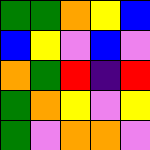[["green", "green", "orange", "yellow", "blue"], ["blue", "yellow", "violet", "blue", "violet"], ["orange", "green", "red", "indigo", "red"], ["green", "orange", "yellow", "violet", "yellow"], ["green", "violet", "orange", "orange", "violet"]]